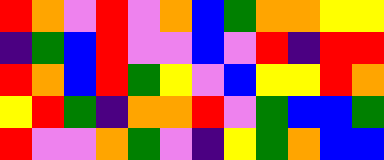[["red", "orange", "violet", "red", "violet", "orange", "blue", "green", "orange", "orange", "yellow", "yellow"], ["indigo", "green", "blue", "red", "violet", "violet", "blue", "violet", "red", "indigo", "red", "red"], ["red", "orange", "blue", "red", "green", "yellow", "violet", "blue", "yellow", "yellow", "red", "orange"], ["yellow", "red", "green", "indigo", "orange", "orange", "red", "violet", "green", "blue", "blue", "green"], ["red", "violet", "violet", "orange", "green", "violet", "indigo", "yellow", "green", "orange", "blue", "blue"]]